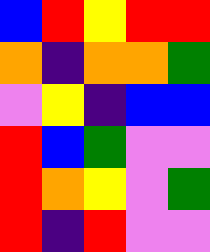[["blue", "red", "yellow", "red", "red"], ["orange", "indigo", "orange", "orange", "green"], ["violet", "yellow", "indigo", "blue", "blue"], ["red", "blue", "green", "violet", "violet"], ["red", "orange", "yellow", "violet", "green"], ["red", "indigo", "red", "violet", "violet"]]